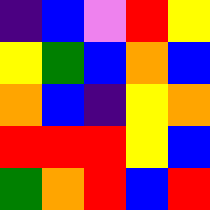[["indigo", "blue", "violet", "red", "yellow"], ["yellow", "green", "blue", "orange", "blue"], ["orange", "blue", "indigo", "yellow", "orange"], ["red", "red", "red", "yellow", "blue"], ["green", "orange", "red", "blue", "red"]]